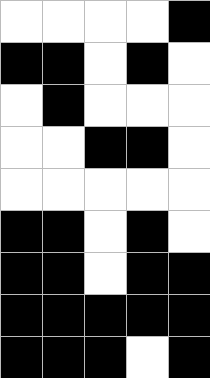[["white", "white", "white", "white", "black"], ["black", "black", "white", "black", "white"], ["white", "black", "white", "white", "white"], ["white", "white", "black", "black", "white"], ["white", "white", "white", "white", "white"], ["black", "black", "white", "black", "white"], ["black", "black", "white", "black", "black"], ["black", "black", "black", "black", "black"], ["black", "black", "black", "white", "black"]]